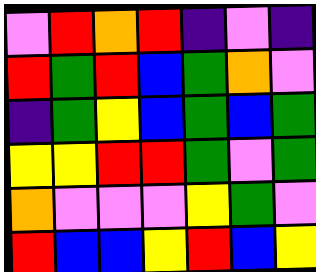[["violet", "red", "orange", "red", "indigo", "violet", "indigo"], ["red", "green", "red", "blue", "green", "orange", "violet"], ["indigo", "green", "yellow", "blue", "green", "blue", "green"], ["yellow", "yellow", "red", "red", "green", "violet", "green"], ["orange", "violet", "violet", "violet", "yellow", "green", "violet"], ["red", "blue", "blue", "yellow", "red", "blue", "yellow"]]